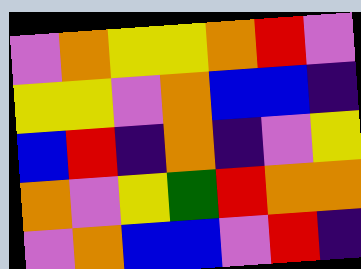[["violet", "orange", "yellow", "yellow", "orange", "red", "violet"], ["yellow", "yellow", "violet", "orange", "blue", "blue", "indigo"], ["blue", "red", "indigo", "orange", "indigo", "violet", "yellow"], ["orange", "violet", "yellow", "green", "red", "orange", "orange"], ["violet", "orange", "blue", "blue", "violet", "red", "indigo"]]